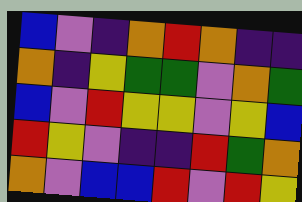[["blue", "violet", "indigo", "orange", "red", "orange", "indigo", "indigo"], ["orange", "indigo", "yellow", "green", "green", "violet", "orange", "green"], ["blue", "violet", "red", "yellow", "yellow", "violet", "yellow", "blue"], ["red", "yellow", "violet", "indigo", "indigo", "red", "green", "orange"], ["orange", "violet", "blue", "blue", "red", "violet", "red", "yellow"]]